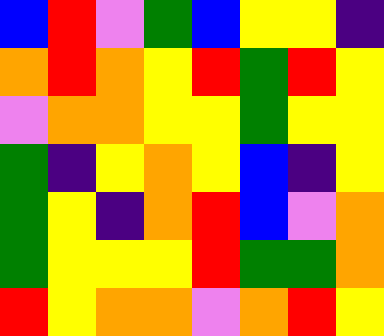[["blue", "red", "violet", "green", "blue", "yellow", "yellow", "indigo"], ["orange", "red", "orange", "yellow", "red", "green", "red", "yellow"], ["violet", "orange", "orange", "yellow", "yellow", "green", "yellow", "yellow"], ["green", "indigo", "yellow", "orange", "yellow", "blue", "indigo", "yellow"], ["green", "yellow", "indigo", "orange", "red", "blue", "violet", "orange"], ["green", "yellow", "yellow", "yellow", "red", "green", "green", "orange"], ["red", "yellow", "orange", "orange", "violet", "orange", "red", "yellow"]]